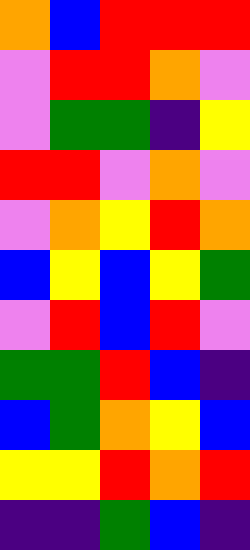[["orange", "blue", "red", "red", "red"], ["violet", "red", "red", "orange", "violet"], ["violet", "green", "green", "indigo", "yellow"], ["red", "red", "violet", "orange", "violet"], ["violet", "orange", "yellow", "red", "orange"], ["blue", "yellow", "blue", "yellow", "green"], ["violet", "red", "blue", "red", "violet"], ["green", "green", "red", "blue", "indigo"], ["blue", "green", "orange", "yellow", "blue"], ["yellow", "yellow", "red", "orange", "red"], ["indigo", "indigo", "green", "blue", "indigo"]]